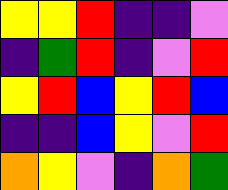[["yellow", "yellow", "red", "indigo", "indigo", "violet"], ["indigo", "green", "red", "indigo", "violet", "red"], ["yellow", "red", "blue", "yellow", "red", "blue"], ["indigo", "indigo", "blue", "yellow", "violet", "red"], ["orange", "yellow", "violet", "indigo", "orange", "green"]]